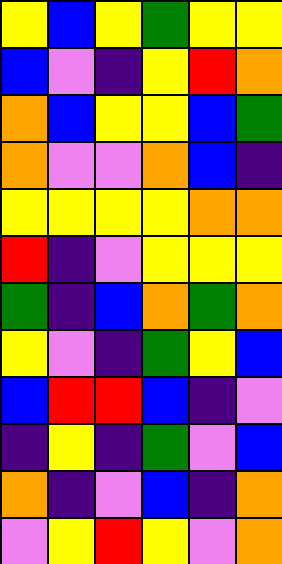[["yellow", "blue", "yellow", "green", "yellow", "yellow"], ["blue", "violet", "indigo", "yellow", "red", "orange"], ["orange", "blue", "yellow", "yellow", "blue", "green"], ["orange", "violet", "violet", "orange", "blue", "indigo"], ["yellow", "yellow", "yellow", "yellow", "orange", "orange"], ["red", "indigo", "violet", "yellow", "yellow", "yellow"], ["green", "indigo", "blue", "orange", "green", "orange"], ["yellow", "violet", "indigo", "green", "yellow", "blue"], ["blue", "red", "red", "blue", "indigo", "violet"], ["indigo", "yellow", "indigo", "green", "violet", "blue"], ["orange", "indigo", "violet", "blue", "indigo", "orange"], ["violet", "yellow", "red", "yellow", "violet", "orange"]]